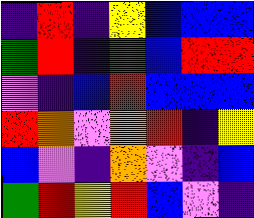[["indigo", "red", "indigo", "yellow", "blue", "blue", "blue"], ["green", "red", "indigo", "green", "blue", "red", "red"], ["violet", "indigo", "blue", "red", "blue", "blue", "blue"], ["red", "orange", "violet", "orange", "red", "indigo", "yellow"], ["blue", "violet", "indigo", "orange", "violet", "indigo", "blue"], ["green", "red", "yellow", "red", "blue", "violet", "indigo"]]